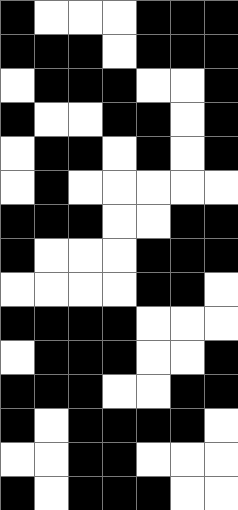[["black", "white", "white", "white", "black", "black", "black"], ["black", "black", "black", "white", "black", "black", "black"], ["white", "black", "black", "black", "white", "white", "black"], ["black", "white", "white", "black", "black", "white", "black"], ["white", "black", "black", "white", "black", "white", "black"], ["white", "black", "white", "white", "white", "white", "white"], ["black", "black", "black", "white", "white", "black", "black"], ["black", "white", "white", "white", "black", "black", "black"], ["white", "white", "white", "white", "black", "black", "white"], ["black", "black", "black", "black", "white", "white", "white"], ["white", "black", "black", "black", "white", "white", "black"], ["black", "black", "black", "white", "white", "black", "black"], ["black", "white", "black", "black", "black", "black", "white"], ["white", "white", "black", "black", "white", "white", "white"], ["black", "white", "black", "black", "black", "white", "white"]]